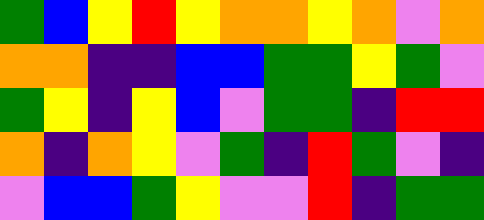[["green", "blue", "yellow", "red", "yellow", "orange", "orange", "yellow", "orange", "violet", "orange"], ["orange", "orange", "indigo", "indigo", "blue", "blue", "green", "green", "yellow", "green", "violet"], ["green", "yellow", "indigo", "yellow", "blue", "violet", "green", "green", "indigo", "red", "red"], ["orange", "indigo", "orange", "yellow", "violet", "green", "indigo", "red", "green", "violet", "indigo"], ["violet", "blue", "blue", "green", "yellow", "violet", "violet", "red", "indigo", "green", "green"]]